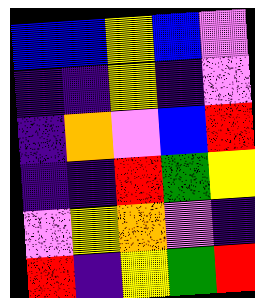[["blue", "blue", "yellow", "blue", "violet"], ["indigo", "indigo", "yellow", "indigo", "violet"], ["indigo", "orange", "violet", "blue", "red"], ["indigo", "indigo", "red", "green", "yellow"], ["violet", "yellow", "orange", "violet", "indigo"], ["red", "indigo", "yellow", "green", "red"]]